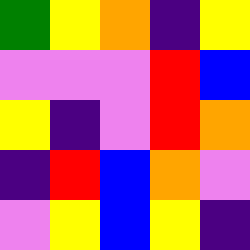[["green", "yellow", "orange", "indigo", "yellow"], ["violet", "violet", "violet", "red", "blue"], ["yellow", "indigo", "violet", "red", "orange"], ["indigo", "red", "blue", "orange", "violet"], ["violet", "yellow", "blue", "yellow", "indigo"]]